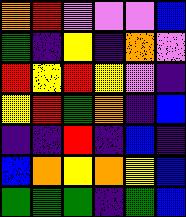[["orange", "red", "violet", "violet", "violet", "blue"], ["green", "indigo", "yellow", "indigo", "orange", "violet"], ["red", "yellow", "red", "yellow", "violet", "indigo"], ["yellow", "red", "green", "orange", "indigo", "blue"], ["indigo", "indigo", "red", "indigo", "blue", "indigo"], ["blue", "orange", "yellow", "orange", "yellow", "blue"], ["green", "green", "green", "indigo", "green", "blue"]]